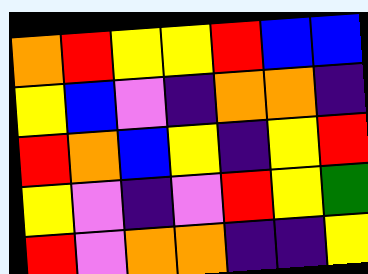[["orange", "red", "yellow", "yellow", "red", "blue", "blue"], ["yellow", "blue", "violet", "indigo", "orange", "orange", "indigo"], ["red", "orange", "blue", "yellow", "indigo", "yellow", "red"], ["yellow", "violet", "indigo", "violet", "red", "yellow", "green"], ["red", "violet", "orange", "orange", "indigo", "indigo", "yellow"]]